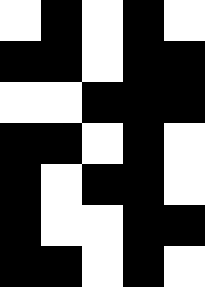[["white", "black", "white", "black", "white"], ["black", "black", "white", "black", "black"], ["white", "white", "black", "black", "black"], ["black", "black", "white", "black", "white"], ["black", "white", "black", "black", "white"], ["black", "white", "white", "black", "black"], ["black", "black", "white", "black", "white"]]